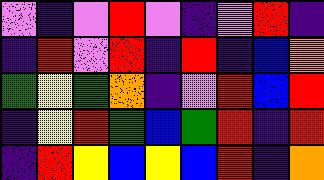[["violet", "indigo", "violet", "red", "violet", "indigo", "violet", "red", "indigo"], ["indigo", "red", "violet", "red", "indigo", "red", "indigo", "blue", "orange"], ["green", "yellow", "green", "orange", "indigo", "violet", "red", "blue", "red"], ["indigo", "yellow", "red", "green", "blue", "green", "red", "indigo", "red"], ["indigo", "red", "yellow", "blue", "yellow", "blue", "red", "indigo", "orange"]]